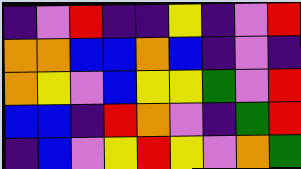[["indigo", "violet", "red", "indigo", "indigo", "yellow", "indigo", "violet", "red"], ["orange", "orange", "blue", "blue", "orange", "blue", "indigo", "violet", "indigo"], ["orange", "yellow", "violet", "blue", "yellow", "yellow", "green", "violet", "red"], ["blue", "blue", "indigo", "red", "orange", "violet", "indigo", "green", "red"], ["indigo", "blue", "violet", "yellow", "red", "yellow", "violet", "orange", "green"]]